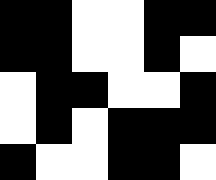[["black", "black", "white", "white", "black", "black"], ["black", "black", "white", "white", "black", "white"], ["white", "black", "black", "white", "white", "black"], ["white", "black", "white", "black", "black", "black"], ["black", "white", "white", "black", "black", "white"]]